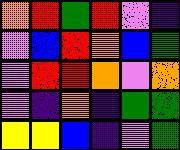[["orange", "red", "green", "red", "violet", "indigo"], ["violet", "blue", "red", "orange", "blue", "green"], ["violet", "red", "red", "orange", "violet", "orange"], ["violet", "indigo", "orange", "indigo", "green", "green"], ["yellow", "yellow", "blue", "indigo", "violet", "green"]]